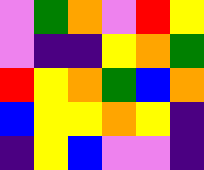[["violet", "green", "orange", "violet", "red", "yellow"], ["violet", "indigo", "indigo", "yellow", "orange", "green"], ["red", "yellow", "orange", "green", "blue", "orange"], ["blue", "yellow", "yellow", "orange", "yellow", "indigo"], ["indigo", "yellow", "blue", "violet", "violet", "indigo"]]